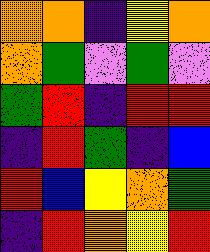[["orange", "orange", "indigo", "yellow", "orange"], ["orange", "green", "violet", "green", "violet"], ["green", "red", "indigo", "red", "red"], ["indigo", "red", "green", "indigo", "blue"], ["red", "blue", "yellow", "orange", "green"], ["indigo", "red", "orange", "yellow", "red"]]